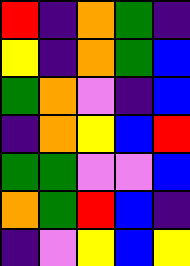[["red", "indigo", "orange", "green", "indigo"], ["yellow", "indigo", "orange", "green", "blue"], ["green", "orange", "violet", "indigo", "blue"], ["indigo", "orange", "yellow", "blue", "red"], ["green", "green", "violet", "violet", "blue"], ["orange", "green", "red", "blue", "indigo"], ["indigo", "violet", "yellow", "blue", "yellow"]]